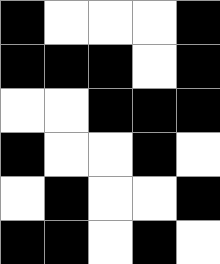[["black", "white", "white", "white", "black"], ["black", "black", "black", "white", "black"], ["white", "white", "black", "black", "black"], ["black", "white", "white", "black", "white"], ["white", "black", "white", "white", "black"], ["black", "black", "white", "black", "white"]]